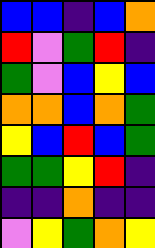[["blue", "blue", "indigo", "blue", "orange"], ["red", "violet", "green", "red", "indigo"], ["green", "violet", "blue", "yellow", "blue"], ["orange", "orange", "blue", "orange", "green"], ["yellow", "blue", "red", "blue", "green"], ["green", "green", "yellow", "red", "indigo"], ["indigo", "indigo", "orange", "indigo", "indigo"], ["violet", "yellow", "green", "orange", "yellow"]]